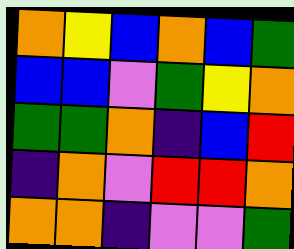[["orange", "yellow", "blue", "orange", "blue", "green"], ["blue", "blue", "violet", "green", "yellow", "orange"], ["green", "green", "orange", "indigo", "blue", "red"], ["indigo", "orange", "violet", "red", "red", "orange"], ["orange", "orange", "indigo", "violet", "violet", "green"]]